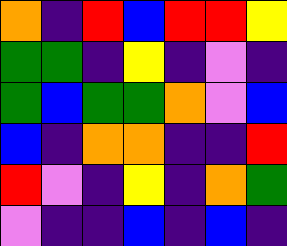[["orange", "indigo", "red", "blue", "red", "red", "yellow"], ["green", "green", "indigo", "yellow", "indigo", "violet", "indigo"], ["green", "blue", "green", "green", "orange", "violet", "blue"], ["blue", "indigo", "orange", "orange", "indigo", "indigo", "red"], ["red", "violet", "indigo", "yellow", "indigo", "orange", "green"], ["violet", "indigo", "indigo", "blue", "indigo", "blue", "indigo"]]